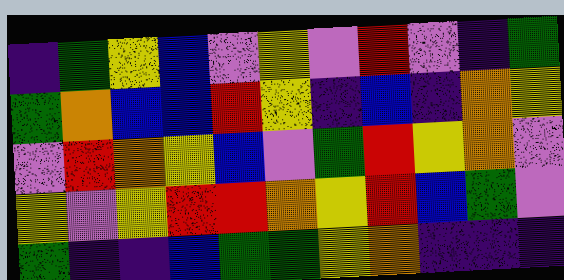[["indigo", "green", "yellow", "blue", "violet", "yellow", "violet", "red", "violet", "indigo", "green"], ["green", "orange", "blue", "blue", "red", "yellow", "indigo", "blue", "indigo", "orange", "yellow"], ["violet", "red", "orange", "yellow", "blue", "violet", "green", "red", "yellow", "orange", "violet"], ["yellow", "violet", "yellow", "red", "red", "orange", "yellow", "red", "blue", "green", "violet"], ["green", "indigo", "indigo", "blue", "green", "green", "yellow", "orange", "indigo", "indigo", "indigo"]]